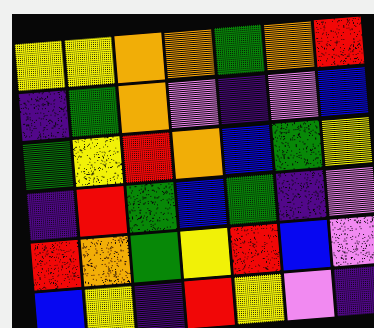[["yellow", "yellow", "orange", "orange", "green", "orange", "red"], ["indigo", "green", "orange", "violet", "indigo", "violet", "blue"], ["green", "yellow", "red", "orange", "blue", "green", "yellow"], ["indigo", "red", "green", "blue", "green", "indigo", "violet"], ["red", "orange", "green", "yellow", "red", "blue", "violet"], ["blue", "yellow", "indigo", "red", "yellow", "violet", "indigo"]]